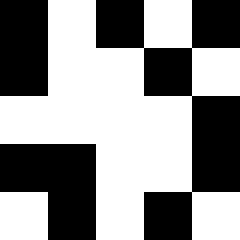[["black", "white", "black", "white", "black"], ["black", "white", "white", "black", "white"], ["white", "white", "white", "white", "black"], ["black", "black", "white", "white", "black"], ["white", "black", "white", "black", "white"]]